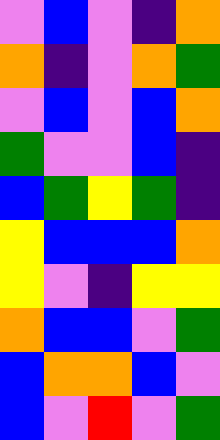[["violet", "blue", "violet", "indigo", "orange"], ["orange", "indigo", "violet", "orange", "green"], ["violet", "blue", "violet", "blue", "orange"], ["green", "violet", "violet", "blue", "indigo"], ["blue", "green", "yellow", "green", "indigo"], ["yellow", "blue", "blue", "blue", "orange"], ["yellow", "violet", "indigo", "yellow", "yellow"], ["orange", "blue", "blue", "violet", "green"], ["blue", "orange", "orange", "blue", "violet"], ["blue", "violet", "red", "violet", "green"]]